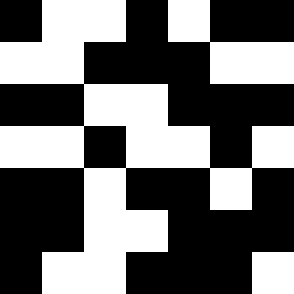[["black", "white", "white", "black", "white", "black", "black"], ["white", "white", "black", "black", "black", "white", "white"], ["black", "black", "white", "white", "black", "black", "black"], ["white", "white", "black", "white", "white", "black", "white"], ["black", "black", "white", "black", "black", "white", "black"], ["black", "black", "white", "white", "black", "black", "black"], ["black", "white", "white", "black", "black", "black", "white"]]